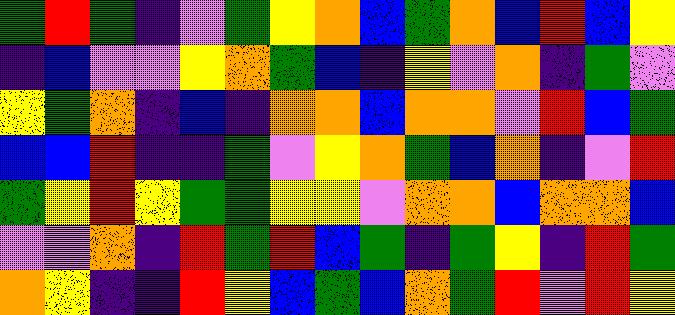[["green", "red", "green", "indigo", "violet", "green", "yellow", "orange", "blue", "green", "orange", "blue", "red", "blue", "yellow"], ["indigo", "blue", "violet", "violet", "yellow", "orange", "green", "blue", "indigo", "yellow", "violet", "orange", "indigo", "green", "violet"], ["yellow", "green", "orange", "indigo", "blue", "indigo", "orange", "orange", "blue", "orange", "orange", "violet", "red", "blue", "green"], ["blue", "blue", "red", "indigo", "indigo", "green", "violet", "yellow", "orange", "green", "blue", "orange", "indigo", "violet", "red"], ["green", "yellow", "red", "yellow", "green", "green", "yellow", "yellow", "violet", "orange", "orange", "blue", "orange", "orange", "blue"], ["violet", "violet", "orange", "indigo", "red", "green", "red", "blue", "green", "indigo", "green", "yellow", "indigo", "red", "green"], ["orange", "yellow", "indigo", "indigo", "red", "yellow", "blue", "green", "blue", "orange", "green", "red", "violet", "red", "yellow"]]